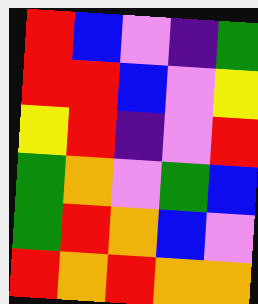[["red", "blue", "violet", "indigo", "green"], ["red", "red", "blue", "violet", "yellow"], ["yellow", "red", "indigo", "violet", "red"], ["green", "orange", "violet", "green", "blue"], ["green", "red", "orange", "blue", "violet"], ["red", "orange", "red", "orange", "orange"]]